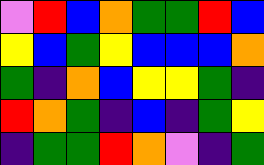[["violet", "red", "blue", "orange", "green", "green", "red", "blue"], ["yellow", "blue", "green", "yellow", "blue", "blue", "blue", "orange"], ["green", "indigo", "orange", "blue", "yellow", "yellow", "green", "indigo"], ["red", "orange", "green", "indigo", "blue", "indigo", "green", "yellow"], ["indigo", "green", "green", "red", "orange", "violet", "indigo", "green"]]